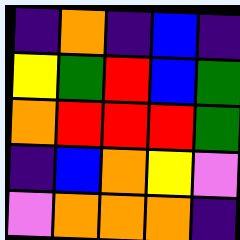[["indigo", "orange", "indigo", "blue", "indigo"], ["yellow", "green", "red", "blue", "green"], ["orange", "red", "red", "red", "green"], ["indigo", "blue", "orange", "yellow", "violet"], ["violet", "orange", "orange", "orange", "indigo"]]